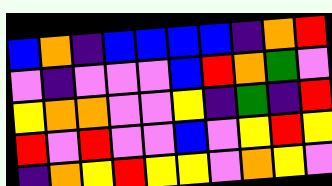[["blue", "orange", "indigo", "blue", "blue", "blue", "blue", "indigo", "orange", "red"], ["violet", "indigo", "violet", "violet", "violet", "blue", "red", "orange", "green", "violet"], ["yellow", "orange", "orange", "violet", "violet", "yellow", "indigo", "green", "indigo", "red"], ["red", "violet", "red", "violet", "violet", "blue", "violet", "yellow", "red", "yellow"], ["indigo", "orange", "yellow", "red", "yellow", "yellow", "violet", "orange", "yellow", "violet"]]